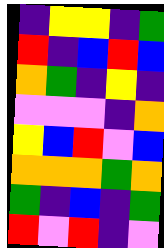[["indigo", "yellow", "yellow", "indigo", "green"], ["red", "indigo", "blue", "red", "blue"], ["orange", "green", "indigo", "yellow", "indigo"], ["violet", "violet", "violet", "indigo", "orange"], ["yellow", "blue", "red", "violet", "blue"], ["orange", "orange", "orange", "green", "orange"], ["green", "indigo", "blue", "indigo", "green"], ["red", "violet", "red", "indigo", "violet"]]